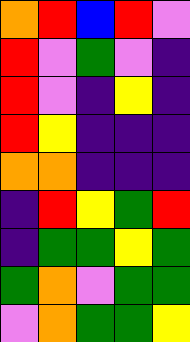[["orange", "red", "blue", "red", "violet"], ["red", "violet", "green", "violet", "indigo"], ["red", "violet", "indigo", "yellow", "indigo"], ["red", "yellow", "indigo", "indigo", "indigo"], ["orange", "orange", "indigo", "indigo", "indigo"], ["indigo", "red", "yellow", "green", "red"], ["indigo", "green", "green", "yellow", "green"], ["green", "orange", "violet", "green", "green"], ["violet", "orange", "green", "green", "yellow"]]